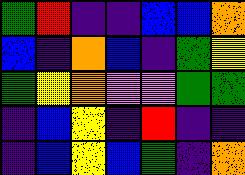[["green", "red", "indigo", "indigo", "blue", "blue", "orange"], ["blue", "indigo", "orange", "blue", "indigo", "green", "yellow"], ["green", "yellow", "orange", "violet", "violet", "green", "green"], ["indigo", "blue", "yellow", "indigo", "red", "indigo", "indigo"], ["indigo", "blue", "yellow", "blue", "green", "indigo", "orange"]]